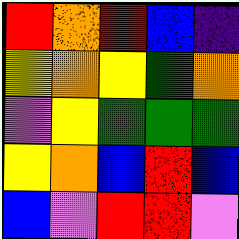[["red", "orange", "red", "blue", "indigo"], ["yellow", "orange", "yellow", "green", "orange"], ["violet", "yellow", "green", "green", "green"], ["yellow", "orange", "blue", "red", "blue"], ["blue", "violet", "red", "red", "violet"]]